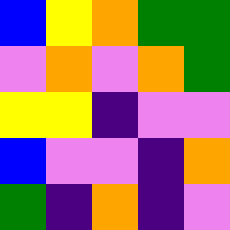[["blue", "yellow", "orange", "green", "green"], ["violet", "orange", "violet", "orange", "green"], ["yellow", "yellow", "indigo", "violet", "violet"], ["blue", "violet", "violet", "indigo", "orange"], ["green", "indigo", "orange", "indigo", "violet"]]